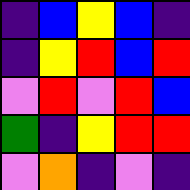[["indigo", "blue", "yellow", "blue", "indigo"], ["indigo", "yellow", "red", "blue", "red"], ["violet", "red", "violet", "red", "blue"], ["green", "indigo", "yellow", "red", "red"], ["violet", "orange", "indigo", "violet", "indigo"]]